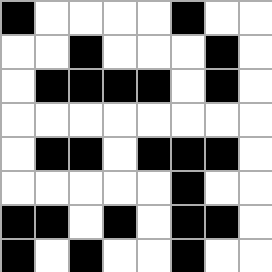[["black", "white", "white", "white", "white", "black", "white", "white"], ["white", "white", "black", "white", "white", "white", "black", "white"], ["white", "black", "black", "black", "black", "white", "black", "white"], ["white", "white", "white", "white", "white", "white", "white", "white"], ["white", "black", "black", "white", "black", "black", "black", "white"], ["white", "white", "white", "white", "white", "black", "white", "white"], ["black", "black", "white", "black", "white", "black", "black", "white"], ["black", "white", "black", "white", "white", "black", "white", "white"]]